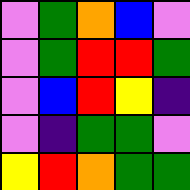[["violet", "green", "orange", "blue", "violet"], ["violet", "green", "red", "red", "green"], ["violet", "blue", "red", "yellow", "indigo"], ["violet", "indigo", "green", "green", "violet"], ["yellow", "red", "orange", "green", "green"]]